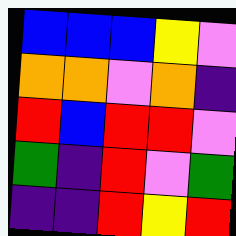[["blue", "blue", "blue", "yellow", "violet"], ["orange", "orange", "violet", "orange", "indigo"], ["red", "blue", "red", "red", "violet"], ["green", "indigo", "red", "violet", "green"], ["indigo", "indigo", "red", "yellow", "red"]]